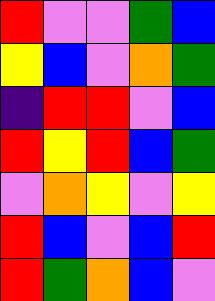[["red", "violet", "violet", "green", "blue"], ["yellow", "blue", "violet", "orange", "green"], ["indigo", "red", "red", "violet", "blue"], ["red", "yellow", "red", "blue", "green"], ["violet", "orange", "yellow", "violet", "yellow"], ["red", "blue", "violet", "blue", "red"], ["red", "green", "orange", "blue", "violet"]]